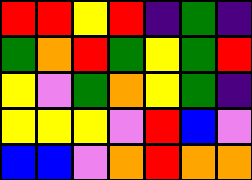[["red", "red", "yellow", "red", "indigo", "green", "indigo"], ["green", "orange", "red", "green", "yellow", "green", "red"], ["yellow", "violet", "green", "orange", "yellow", "green", "indigo"], ["yellow", "yellow", "yellow", "violet", "red", "blue", "violet"], ["blue", "blue", "violet", "orange", "red", "orange", "orange"]]